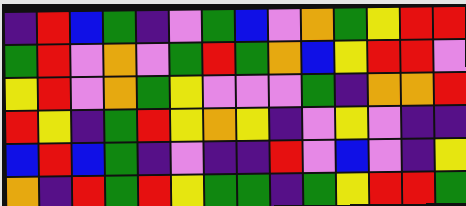[["indigo", "red", "blue", "green", "indigo", "violet", "green", "blue", "violet", "orange", "green", "yellow", "red", "red"], ["green", "red", "violet", "orange", "violet", "green", "red", "green", "orange", "blue", "yellow", "red", "red", "violet"], ["yellow", "red", "violet", "orange", "green", "yellow", "violet", "violet", "violet", "green", "indigo", "orange", "orange", "red"], ["red", "yellow", "indigo", "green", "red", "yellow", "orange", "yellow", "indigo", "violet", "yellow", "violet", "indigo", "indigo"], ["blue", "red", "blue", "green", "indigo", "violet", "indigo", "indigo", "red", "violet", "blue", "violet", "indigo", "yellow"], ["orange", "indigo", "red", "green", "red", "yellow", "green", "green", "indigo", "green", "yellow", "red", "red", "green"]]